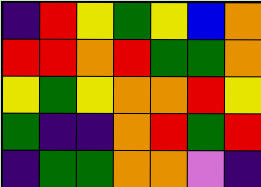[["indigo", "red", "yellow", "green", "yellow", "blue", "orange"], ["red", "red", "orange", "red", "green", "green", "orange"], ["yellow", "green", "yellow", "orange", "orange", "red", "yellow"], ["green", "indigo", "indigo", "orange", "red", "green", "red"], ["indigo", "green", "green", "orange", "orange", "violet", "indigo"]]